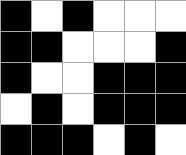[["black", "white", "black", "white", "white", "white"], ["black", "black", "white", "white", "white", "black"], ["black", "white", "white", "black", "black", "black"], ["white", "black", "white", "black", "black", "black"], ["black", "black", "black", "white", "black", "white"]]